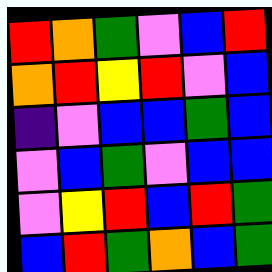[["red", "orange", "green", "violet", "blue", "red"], ["orange", "red", "yellow", "red", "violet", "blue"], ["indigo", "violet", "blue", "blue", "green", "blue"], ["violet", "blue", "green", "violet", "blue", "blue"], ["violet", "yellow", "red", "blue", "red", "green"], ["blue", "red", "green", "orange", "blue", "green"]]